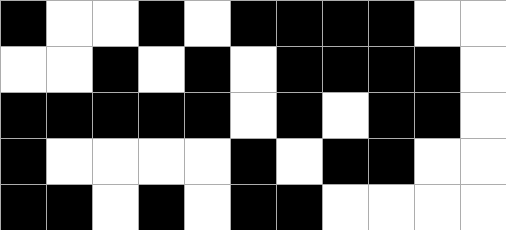[["black", "white", "white", "black", "white", "black", "black", "black", "black", "white", "white"], ["white", "white", "black", "white", "black", "white", "black", "black", "black", "black", "white"], ["black", "black", "black", "black", "black", "white", "black", "white", "black", "black", "white"], ["black", "white", "white", "white", "white", "black", "white", "black", "black", "white", "white"], ["black", "black", "white", "black", "white", "black", "black", "white", "white", "white", "white"]]